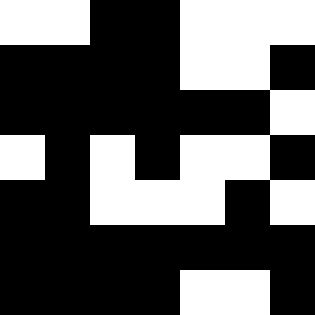[["white", "white", "black", "black", "white", "white", "white"], ["black", "black", "black", "black", "white", "white", "black"], ["black", "black", "black", "black", "black", "black", "white"], ["white", "black", "white", "black", "white", "white", "black"], ["black", "black", "white", "white", "white", "black", "white"], ["black", "black", "black", "black", "black", "black", "black"], ["black", "black", "black", "black", "white", "white", "black"]]